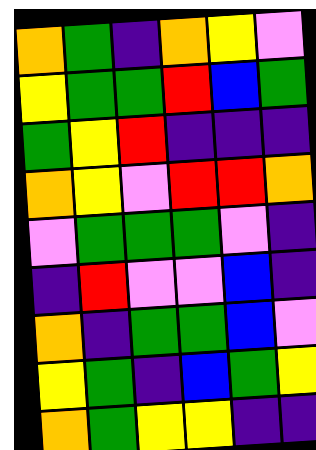[["orange", "green", "indigo", "orange", "yellow", "violet"], ["yellow", "green", "green", "red", "blue", "green"], ["green", "yellow", "red", "indigo", "indigo", "indigo"], ["orange", "yellow", "violet", "red", "red", "orange"], ["violet", "green", "green", "green", "violet", "indigo"], ["indigo", "red", "violet", "violet", "blue", "indigo"], ["orange", "indigo", "green", "green", "blue", "violet"], ["yellow", "green", "indigo", "blue", "green", "yellow"], ["orange", "green", "yellow", "yellow", "indigo", "indigo"]]